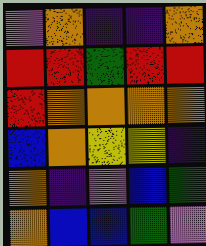[["violet", "orange", "indigo", "indigo", "orange"], ["red", "red", "green", "red", "red"], ["red", "orange", "orange", "orange", "orange"], ["blue", "orange", "yellow", "yellow", "indigo"], ["orange", "indigo", "violet", "blue", "green"], ["orange", "blue", "blue", "green", "violet"]]